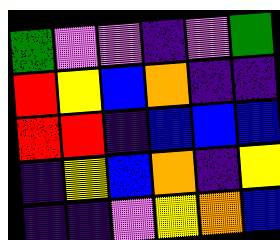[["green", "violet", "violet", "indigo", "violet", "green"], ["red", "yellow", "blue", "orange", "indigo", "indigo"], ["red", "red", "indigo", "blue", "blue", "blue"], ["indigo", "yellow", "blue", "orange", "indigo", "yellow"], ["indigo", "indigo", "violet", "yellow", "orange", "blue"]]